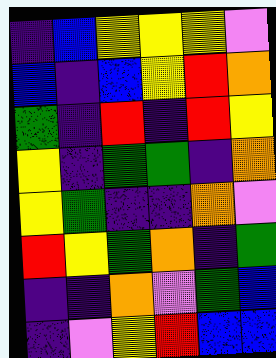[["indigo", "blue", "yellow", "yellow", "yellow", "violet"], ["blue", "indigo", "blue", "yellow", "red", "orange"], ["green", "indigo", "red", "indigo", "red", "yellow"], ["yellow", "indigo", "green", "green", "indigo", "orange"], ["yellow", "green", "indigo", "indigo", "orange", "violet"], ["red", "yellow", "green", "orange", "indigo", "green"], ["indigo", "indigo", "orange", "violet", "green", "blue"], ["indigo", "violet", "yellow", "red", "blue", "blue"]]